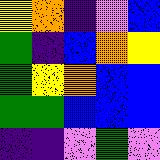[["yellow", "orange", "indigo", "violet", "blue"], ["green", "indigo", "blue", "orange", "yellow"], ["green", "yellow", "orange", "blue", "blue"], ["green", "green", "blue", "blue", "blue"], ["indigo", "indigo", "violet", "green", "violet"]]